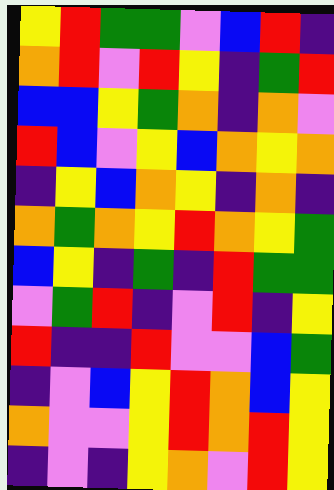[["yellow", "red", "green", "green", "violet", "blue", "red", "indigo"], ["orange", "red", "violet", "red", "yellow", "indigo", "green", "red"], ["blue", "blue", "yellow", "green", "orange", "indigo", "orange", "violet"], ["red", "blue", "violet", "yellow", "blue", "orange", "yellow", "orange"], ["indigo", "yellow", "blue", "orange", "yellow", "indigo", "orange", "indigo"], ["orange", "green", "orange", "yellow", "red", "orange", "yellow", "green"], ["blue", "yellow", "indigo", "green", "indigo", "red", "green", "green"], ["violet", "green", "red", "indigo", "violet", "red", "indigo", "yellow"], ["red", "indigo", "indigo", "red", "violet", "violet", "blue", "green"], ["indigo", "violet", "blue", "yellow", "red", "orange", "blue", "yellow"], ["orange", "violet", "violet", "yellow", "red", "orange", "red", "yellow"], ["indigo", "violet", "indigo", "yellow", "orange", "violet", "red", "yellow"]]